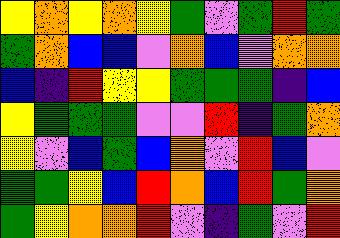[["yellow", "orange", "yellow", "orange", "yellow", "green", "violet", "green", "red", "green"], ["green", "orange", "blue", "blue", "violet", "orange", "blue", "violet", "orange", "orange"], ["blue", "indigo", "red", "yellow", "yellow", "green", "green", "green", "indigo", "blue"], ["yellow", "green", "green", "green", "violet", "violet", "red", "indigo", "green", "orange"], ["yellow", "violet", "blue", "green", "blue", "orange", "violet", "red", "blue", "violet"], ["green", "green", "yellow", "blue", "red", "orange", "blue", "red", "green", "orange"], ["green", "yellow", "orange", "orange", "red", "violet", "indigo", "green", "violet", "red"]]